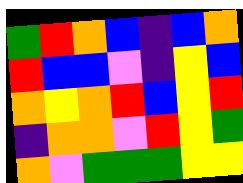[["green", "red", "orange", "blue", "indigo", "blue", "orange"], ["red", "blue", "blue", "violet", "indigo", "yellow", "blue"], ["orange", "yellow", "orange", "red", "blue", "yellow", "red"], ["indigo", "orange", "orange", "violet", "red", "yellow", "green"], ["orange", "violet", "green", "green", "green", "yellow", "yellow"]]